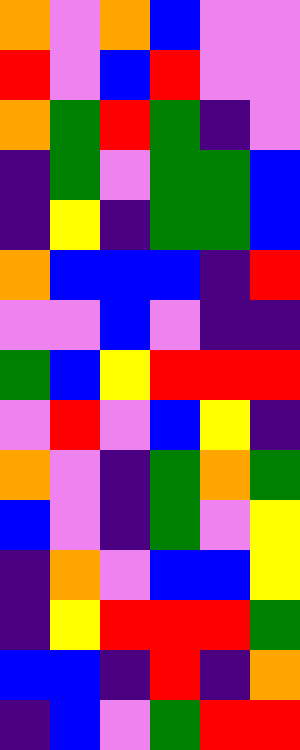[["orange", "violet", "orange", "blue", "violet", "violet"], ["red", "violet", "blue", "red", "violet", "violet"], ["orange", "green", "red", "green", "indigo", "violet"], ["indigo", "green", "violet", "green", "green", "blue"], ["indigo", "yellow", "indigo", "green", "green", "blue"], ["orange", "blue", "blue", "blue", "indigo", "red"], ["violet", "violet", "blue", "violet", "indigo", "indigo"], ["green", "blue", "yellow", "red", "red", "red"], ["violet", "red", "violet", "blue", "yellow", "indigo"], ["orange", "violet", "indigo", "green", "orange", "green"], ["blue", "violet", "indigo", "green", "violet", "yellow"], ["indigo", "orange", "violet", "blue", "blue", "yellow"], ["indigo", "yellow", "red", "red", "red", "green"], ["blue", "blue", "indigo", "red", "indigo", "orange"], ["indigo", "blue", "violet", "green", "red", "red"]]